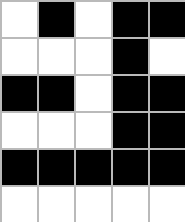[["white", "black", "white", "black", "black"], ["white", "white", "white", "black", "white"], ["black", "black", "white", "black", "black"], ["white", "white", "white", "black", "black"], ["black", "black", "black", "black", "black"], ["white", "white", "white", "white", "white"]]